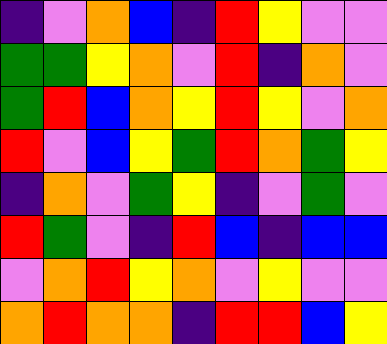[["indigo", "violet", "orange", "blue", "indigo", "red", "yellow", "violet", "violet"], ["green", "green", "yellow", "orange", "violet", "red", "indigo", "orange", "violet"], ["green", "red", "blue", "orange", "yellow", "red", "yellow", "violet", "orange"], ["red", "violet", "blue", "yellow", "green", "red", "orange", "green", "yellow"], ["indigo", "orange", "violet", "green", "yellow", "indigo", "violet", "green", "violet"], ["red", "green", "violet", "indigo", "red", "blue", "indigo", "blue", "blue"], ["violet", "orange", "red", "yellow", "orange", "violet", "yellow", "violet", "violet"], ["orange", "red", "orange", "orange", "indigo", "red", "red", "blue", "yellow"]]